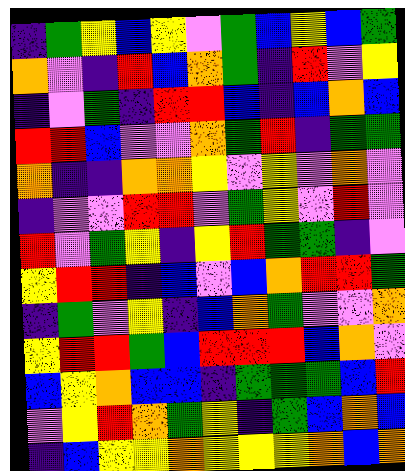[["indigo", "green", "yellow", "blue", "yellow", "violet", "green", "blue", "yellow", "blue", "green"], ["orange", "violet", "indigo", "red", "blue", "orange", "green", "indigo", "red", "violet", "yellow"], ["indigo", "violet", "green", "indigo", "red", "red", "blue", "indigo", "blue", "orange", "blue"], ["red", "red", "blue", "violet", "violet", "orange", "green", "red", "indigo", "green", "green"], ["orange", "indigo", "indigo", "orange", "orange", "yellow", "violet", "yellow", "violet", "orange", "violet"], ["indigo", "violet", "violet", "red", "red", "violet", "green", "yellow", "violet", "red", "violet"], ["red", "violet", "green", "yellow", "indigo", "yellow", "red", "green", "green", "indigo", "violet"], ["yellow", "red", "red", "indigo", "blue", "violet", "blue", "orange", "red", "red", "green"], ["indigo", "green", "violet", "yellow", "indigo", "blue", "orange", "green", "violet", "violet", "orange"], ["yellow", "red", "red", "green", "blue", "red", "red", "red", "blue", "orange", "violet"], ["blue", "yellow", "orange", "blue", "blue", "indigo", "green", "green", "green", "blue", "red"], ["violet", "yellow", "red", "orange", "green", "yellow", "indigo", "green", "blue", "orange", "blue"], ["indigo", "blue", "yellow", "yellow", "orange", "yellow", "yellow", "yellow", "orange", "blue", "orange"]]